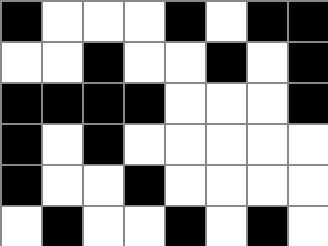[["black", "white", "white", "white", "black", "white", "black", "black"], ["white", "white", "black", "white", "white", "black", "white", "black"], ["black", "black", "black", "black", "white", "white", "white", "black"], ["black", "white", "black", "white", "white", "white", "white", "white"], ["black", "white", "white", "black", "white", "white", "white", "white"], ["white", "black", "white", "white", "black", "white", "black", "white"]]